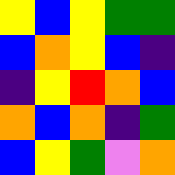[["yellow", "blue", "yellow", "green", "green"], ["blue", "orange", "yellow", "blue", "indigo"], ["indigo", "yellow", "red", "orange", "blue"], ["orange", "blue", "orange", "indigo", "green"], ["blue", "yellow", "green", "violet", "orange"]]